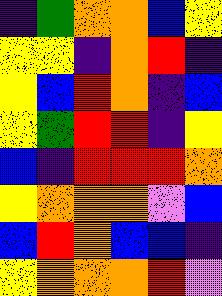[["indigo", "green", "orange", "orange", "blue", "yellow"], ["yellow", "yellow", "indigo", "orange", "red", "indigo"], ["yellow", "blue", "red", "orange", "indigo", "blue"], ["yellow", "green", "red", "red", "indigo", "yellow"], ["blue", "indigo", "red", "red", "red", "orange"], ["yellow", "orange", "orange", "orange", "violet", "blue"], ["blue", "red", "orange", "blue", "blue", "indigo"], ["yellow", "orange", "orange", "orange", "red", "violet"]]